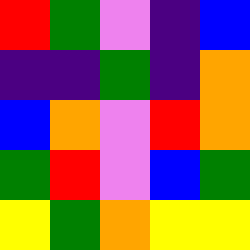[["red", "green", "violet", "indigo", "blue"], ["indigo", "indigo", "green", "indigo", "orange"], ["blue", "orange", "violet", "red", "orange"], ["green", "red", "violet", "blue", "green"], ["yellow", "green", "orange", "yellow", "yellow"]]